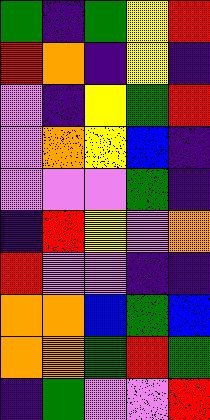[["green", "indigo", "green", "yellow", "red"], ["red", "orange", "indigo", "yellow", "indigo"], ["violet", "indigo", "yellow", "green", "red"], ["violet", "orange", "yellow", "blue", "indigo"], ["violet", "violet", "violet", "green", "indigo"], ["indigo", "red", "yellow", "violet", "orange"], ["red", "violet", "violet", "indigo", "indigo"], ["orange", "orange", "blue", "green", "blue"], ["orange", "orange", "green", "red", "green"], ["indigo", "green", "violet", "violet", "red"]]